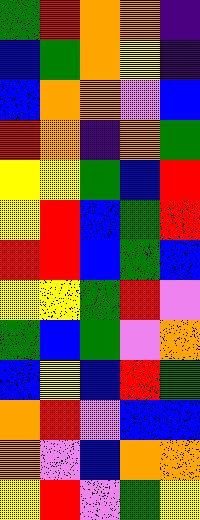[["green", "red", "orange", "orange", "indigo"], ["blue", "green", "orange", "yellow", "indigo"], ["blue", "orange", "orange", "violet", "blue"], ["red", "orange", "indigo", "orange", "green"], ["yellow", "yellow", "green", "blue", "red"], ["yellow", "red", "blue", "green", "red"], ["red", "red", "blue", "green", "blue"], ["yellow", "yellow", "green", "red", "violet"], ["green", "blue", "green", "violet", "orange"], ["blue", "yellow", "blue", "red", "green"], ["orange", "red", "violet", "blue", "blue"], ["orange", "violet", "blue", "orange", "orange"], ["yellow", "red", "violet", "green", "yellow"]]